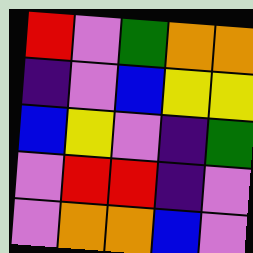[["red", "violet", "green", "orange", "orange"], ["indigo", "violet", "blue", "yellow", "yellow"], ["blue", "yellow", "violet", "indigo", "green"], ["violet", "red", "red", "indigo", "violet"], ["violet", "orange", "orange", "blue", "violet"]]